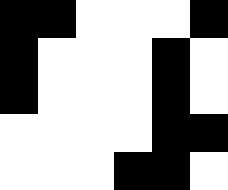[["black", "black", "white", "white", "white", "black"], ["black", "white", "white", "white", "black", "white"], ["black", "white", "white", "white", "black", "white"], ["white", "white", "white", "white", "black", "black"], ["white", "white", "white", "black", "black", "white"]]